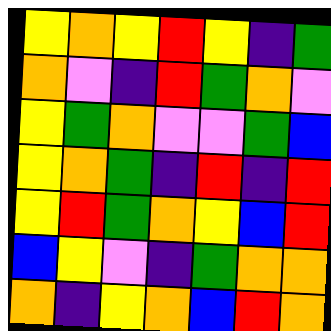[["yellow", "orange", "yellow", "red", "yellow", "indigo", "green"], ["orange", "violet", "indigo", "red", "green", "orange", "violet"], ["yellow", "green", "orange", "violet", "violet", "green", "blue"], ["yellow", "orange", "green", "indigo", "red", "indigo", "red"], ["yellow", "red", "green", "orange", "yellow", "blue", "red"], ["blue", "yellow", "violet", "indigo", "green", "orange", "orange"], ["orange", "indigo", "yellow", "orange", "blue", "red", "orange"]]